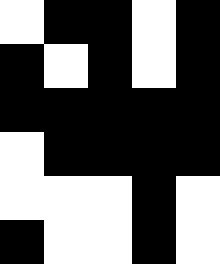[["white", "black", "black", "white", "black"], ["black", "white", "black", "white", "black"], ["black", "black", "black", "black", "black"], ["white", "black", "black", "black", "black"], ["white", "white", "white", "black", "white"], ["black", "white", "white", "black", "white"]]